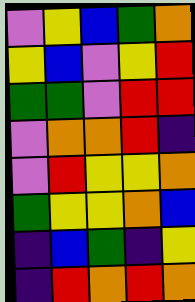[["violet", "yellow", "blue", "green", "orange"], ["yellow", "blue", "violet", "yellow", "red"], ["green", "green", "violet", "red", "red"], ["violet", "orange", "orange", "red", "indigo"], ["violet", "red", "yellow", "yellow", "orange"], ["green", "yellow", "yellow", "orange", "blue"], ["indigo", "blue", "green", "indigo", "yellow"], ["indigo", "red", "orange", "red", "orange"]]